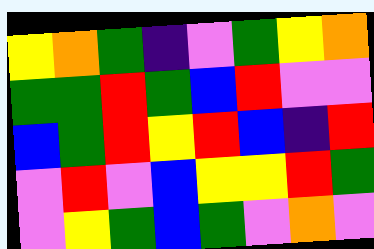[["yellow", "orange", "green", "indigo", "violet", "green", "yellow", "orange"], ["green", "green", "red", "green", "blue", "red", "violet", "violet"], ["blue", "green", "red", "yellow", "red", "blue", "indigo", "red"], ["violet", "red", "violet", "blue", "yellow", "yellow", "red", "green"], ["violet", "yellow", "green", "blue", "green", "violet", "orange", "violet"]]